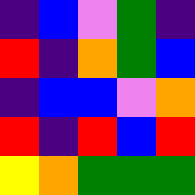[["indigo", "blue", "violet", "green", "indigo"], ["red", "indigo", "orange", "green", "blue"], ["indigo", "blue", "blue", "violet", "orange"], ["red", "indigo", "red", "blue", "red"], ["yellow", "orange", "green", "green", "green"]]